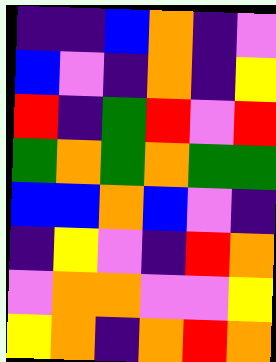[["indigo", "indigo", "blue", "orange", "indigo", "violet"], ["blue", "violet", "indigo", "orange", "indigo", "yellow"], ["red", "indigo", "green", "red", "violet", "red"], ["green", "orange", "green", "orange", "green", "green"], ["blue", "blue", "orange", "blue", "violet", "indigo"], ["indigo", "yellow", "violet", "indigo", "red", "orange"], ["violet", "orange", "orange", "violet", "violet", "yellow"], ["yellow", "orange", "indigo", "orange", "red", "orange"]]